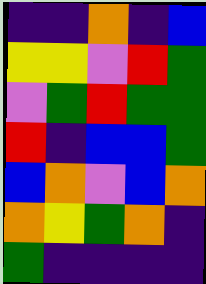[["indigo", "indigo", "orange", "indigo", "blue"], ["yellow", "yellow", "violet", "red", "green"], ["violet", "green", "red", "green", "green"], ["red", "indigo", "blue", "blue", "green"], ["blue", "orange", "violet", "blue", "orange"], ["orange", "yellow", "green", "orange", "indigo"], ["green", "indigo", "indigo", "indigo", "indigo"]]